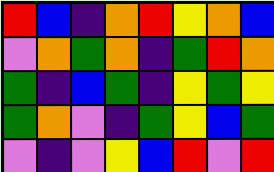[["red", "blue", "indigo", "orange", "red", "yellow", "orange", "blue"], ["violet", "orange", "green", "orange", "indigo", "green", "red", "orange"], ["green", "indigo", "blue", "green", "indigo", "yellow", "green", "yellow"], ["green", "orange", "violet", "indigo", "green", "yellow", "blue", "green"], ["violet", "indigo", "violet", "yellow", "blue", "red", "violet", "red"]]